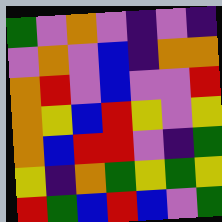[["green", "violet", "orange", "violet", "indigo", "violet", "indigo"], ["violet", "orange", "violet", "blue", "indigo", "orange", "orange"], ["orange", "red", "violet", "blue", "violet", "violet", "red"], ["orange", "yellow", "blue", "red", "yellow", "violet", "yellow"], ["orange", "blue", "red", "red", "violet", "indigo", "green"], ["yellow", "indigo", "orange", "green", "yellow", "green", "yellow"], ["red", "green", "blue", "red", "blue", "violet", "green"]]